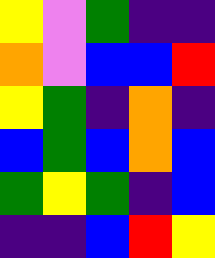[["yellow", "violet", "green", "indigo", "indigo"], ["orange", "violet", "blue", "blue", "red"], ["yellow", "green", "indigo", "orange", "indigo"], ["blue", "green", "blue", "orange", "blue"], ["green", "yellow", "green", "indigo", "blue"], ["indigo", "indigo", "blue", "red", "yellow"]]